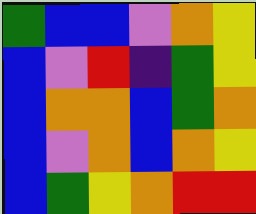[["green", "blue", "blue", "violet", "orange", "yellow"], ["blue", "violet", "red", "indigo", "green", "yellow"], ["blue", "orange", "orange", "blue", "green", "orange"], ["blue", "violet", "orange", "blue", "orange", "yellow"], ["blue", "green", "yellow", "orange", "red", "red"]]